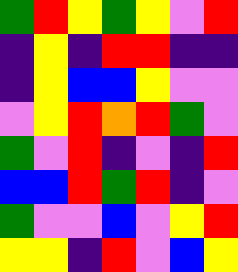[["green", "red", "yellow", "green", "yellow", "violet", "red"], ["indigo", "yellow", "indigo", "red", "red", "indigo", "indigo"], ["indigo", "yellow", "blue", "blue", "yellow", "violet", "violet"], ["violet", "yellow", "red", "orange", "red", "green", "violet"], ["green", "violet", "red", "indigo", "violet", "indigo", "red"], ["blue", "blue", "red", "green", "red", "indigo", "violet"], ["green", "violet", "violet", "blue", "violet", "yellow", "red"], ["yellow", "yellow", "indigo", "red", "violet", "blue", "yellow"]]